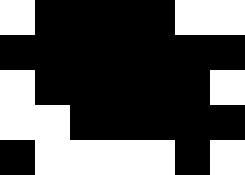[["white", "black", "black", "black", "black", "white", "white"], ["black", "black", "black", "black", "black", "black", "black"], ["white", "black", "black", "black", "black", "black", "white"], ["white", "white", "black", "black", "black", "black", "black"], ["black", "white", "white", "white", "white", "black", "white"]]